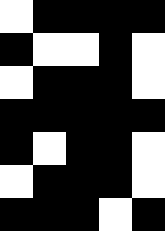[["white", "black", "black", "black", "black"], ["black", "white", "white", "black", "white"], ["white", "black", "black", "black", "white"], ["black", "black", "black", "black", "black"], ["black", "white", "black", "black", "white"], ["white", "black", "black", "black", "white"], ["black", "black", "black", "white", "black"]]